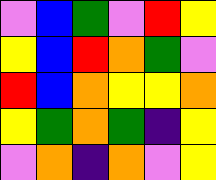[["violet", "blue", "green", "violet", "red", "yellow"], ["yellow", "blue", "red", "orange", "green", "violet"], ["red", "blue", "orange", "yellow", "yellow", "orange"], ["yellow", "green", "orange", "green", "indigo", "yellow"], ["violet", "orange", "indigo", "orange", "violet", "yellow"]]